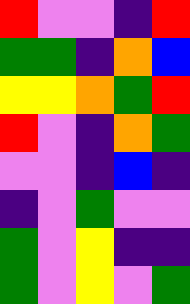[["red", "violet", "violet", "indigo", "red"], ["green", "green", "indigo", "orange", "blue"], ["yellow", "yellow", "orange", "green", "red"], ["red", "violet", "indigo", "orange", "green"], ["violet", "violet", "indigo", "blue", "indigo"], ["indigo", "violet", "green", "violet", "violet"], ["green", "violet", "yellow", "indigo", "indigo"], ["green", "violet", "yellow", "violet", "green"]]